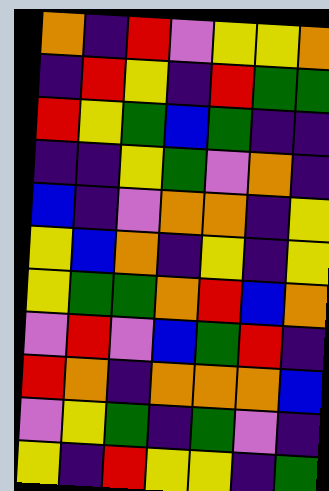[["orange", "indigo", "red", "violet", "yellow", "yellow", "orange"], ["indigo", "red", "yellow", "indigo", "red", "green", "green"], ["red", "yellow", "green", "blue", "green", "indigo", "indigo"], ["indigo", "indigo", "yellow", "green", "violet", "orange", "indigo"], ["blue", "indigo", "violet", "orange", "orange", "indigo", "yellow"], ["yellow", "blue", "orange", "indigo", "yellow", "indigo", "yellow"], ["yellow", "green", "green", "orange", "red", "blue", "orange"], ["violet", "red", "violet", "blue", "green", "red", "indigo"], ["red", "orange", "indigo", "orange", "orange", "orange", "blue"], ["violet", "yellow", "green", "indigo", "green", "violet", "indigo"], ["yellow", "indigo", "red", "yellow", "yellow", "indigo", "green"]]